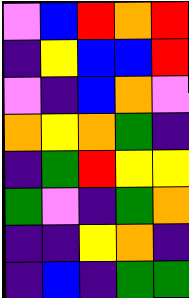[["violet", "blue", "red", "orange", "red"], ["indigo", "yellow", "blue", "blue", "red"], ["violet", "indigo", "blue", "orange", "violet"], ["orange", "yellow", "orange", "green", "indigo"], ["indigo", "green", "red", "yellow", "yellow"], ["green", "violet", "indigo", "green", "orange"], ["indigo", "indigo", "yellow", "orange", "indigo"], ["indigo", "blue", "indigo", "green", "green"]]